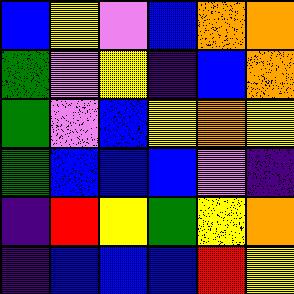[["blue", "yellow", "violet", "blue", "orange", "orange"], ["green", "violet", "yellow", "indigo", "blue", "orange"], ["green", "violet", "blue", "yellow", "orange", "yellow"], ["green", "blue", "blue", "blue", "violet", "indigo"], ["indigo", "red", "yellow", "green", "yellow", "orange"], ["indigo", "blue", "blue", "blue", "red", "yellow"]]